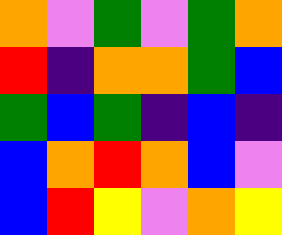[["orange", "violet", "green", "violet", "green", "orange"], ["red", "indigo", "orange", "orange", "green", "blue"], ["green", "blue", "green", "indigo", "blue", "indigo"], ["blue", "orange", "red", "orange", "blue", "violet"], ["blue", "red", "yellow", "violet", "orange", "yellow"]]